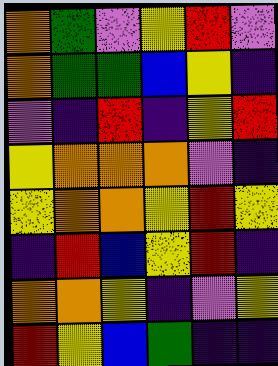[["orange", "green", "violet", "yellow", "red", "violet"], ["orange", "green", "green", "blue", "yellow", "indigo"], ["violet", "indigo", "red", "indigo", "yellow", "red"], ["yellow", "orange", "orange", "orange", "violet", "indigo"], ["yellow", "orange", "orange", "yellow", "red", "yellow"], ["indigo", "red", "blue", "yellow", "red", "indigo"], ["orange", "orange", "yellow", "indigo", "violet", "yellow"], ["red", "yellow", "blue", "green", "indigo", "indigo"]]